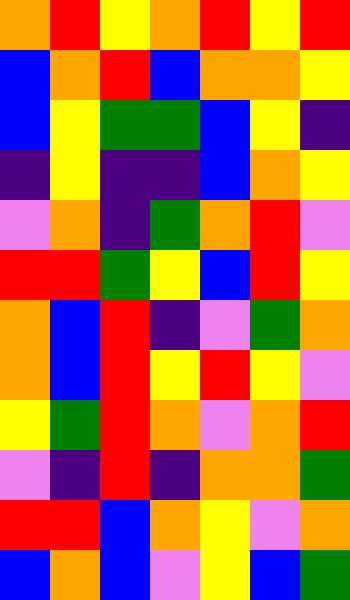[["orange", "red", "yellow", "orange", "red", "yellow", "red"], ["blue", "orange", "red", "blue", "orange", "orange", "yellow"], ["blue", "yellow", "green", "green", "blue", "yellow", "indigo"], ["indigo", "yellow", "indigo", "indigo", "blue", "orange", "yellow"], ["violet", "orange", "indigo", "green", "orange", "red", "violet"], ["red", "red", "green", "yellow", "blue", "red", "yellow"], ["orange", "blue", "red", "indigo", "violet", "green", "orange"], ["orange", "blue", "red", "yellow", "red", "yellow", "violet"], ["yellow", "green", "red", "orange", "violet", "orange", "red"], ["violet", "indigo", "red", "indigo", "orange", "orange", "green"], ["red", "red", "blue", "orange", "yellow", "violet", "orange"], ["blue", "orange", "blue", "violet", "yellow", "blue", "green"]]